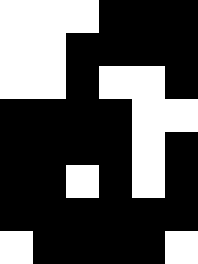[["white", "white", "white", "black", "black", "black"], ["white", "white", "black", "black", "black", "black"], ["white", "white", "black", "white", "white", "black"], ["black", "black", "black", "black", "white", "white"], ["black", "black", "black", "black", "white", "black"], ["black", "black", "white", "black", "white", "black"], ["black", "black", "black", "black", "black", "black"], ["white", "black", "black", "black", "black", "white"]]